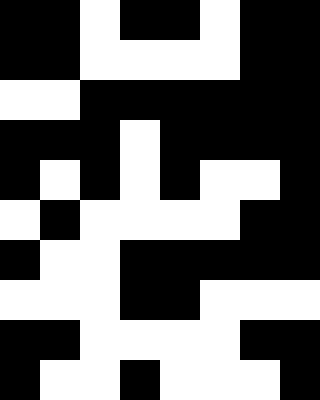[["black", "black", "white", "black", "black", "white", "black", "black"], ["black", "black", "white", "white", "white", "white", "black", "black"], ["white", "white", "black", "black", "black", "black", "black", "black"], ["black", "black", "black", "white", "black", "black", "black", "black"], ["black", "white", "black", "white", "black", "white", "white", "black"], ["white", "black", "white", "white", "white", "white", "black", "black"], ["black", "white", "white", "black", "black", "black", "black", "black"], ["white", "white", "white", "black", "black", "white", "white", "white"], ["black", "black", "white", "white", "white", "white", "black", "black"], ["black", "white", "white", "black", "white", "white", "white", "black"]]